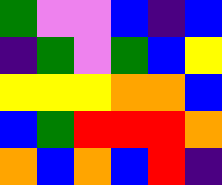[["green", "violet", "violet", "blue", "indigo", "blue"], ["indigo", "green", "violet", "green", "blue", "yellow"], ["yellow", "yellow", "yellow", "orange", "orange", "blue"], ["blue", "green", "red", "red", "red", "orange"], ["orange", "blue", "orange", "blue", "red", "indigo"]]